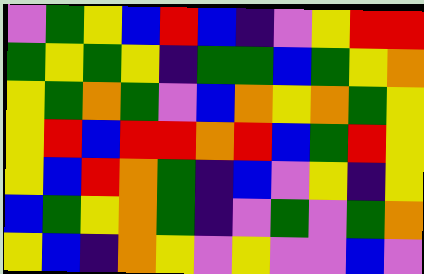[["violet", "green", "yellow", "blue", "red", "blue", "indigo", "violet", "yellow", "red", "red"], ["green", "yellow", "green", "yellow", "indigo", "green", "green", "blue", "green", "yellow", "orange"], ["yellow", "green", "orange", "green", "violet", "blue", "orange", "yellow", "orange", "green", "yellow"], ["yellow", "red", "blue", "red", "red", "orange", "red", "blue", "green", "red", "yellow"], ["yellow", "blue", "red", "orange", "green", "indigo", "blue", "violet", "yellow", "indigo", "yellow"], ["blue", "green", "yellow", "orange", "green", "indigo", "violet", "green", "violet", "green", "orange"], ["yellow", "blue", "indigo", "orange", "yellow", "violet", "yellow", "violet", "violet", "blue", "violet"]]